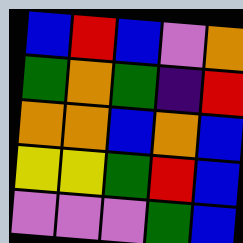[["blue", "red", "blue", "violet", "orange"], ["green", "orange", "green", "indigo", "red"], ["orange", "orange", "blue", "orange", "blue"], ["yellow", "yellow", "green", "red", "blue"], ["violet", "violet", "violet", "green", "blue"]]